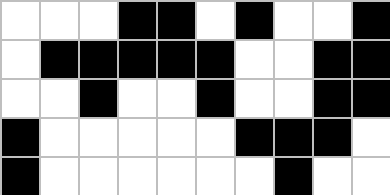[["white", "white", "white", "black", "black", "white", "black", "white", "white", "black"], ["white", "black", "black", "black", "black", "black", "white", "white", "black", "black"], ["white", "white", "black", "white", "white", "black", "white", "white", "black", "black"], ["black", "white", "white", "white", "white", "white", "black", "black", "black", "white"], ["black", "white", "white", "white", "white", "white", "white", "black", "white", "white"]]